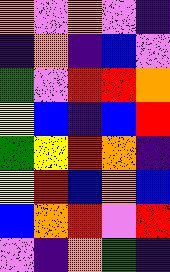[["orange", "violet", "orange", "violet", "indigo"], ["indigo", "orange", "indigo", "blue", "violet"], ["green", "violet", "red", "red", "orange"], ["yellow", "blue", "indigo", "blue", "red"], ["green", "yellow", "red", "orange", "indigo"], ["yellow", "red", "blue", "orange", "blue"], ["blue", "orange", "red", "violet", "red"], ["violet", "indigo", "orange", "green", "indigo"]]